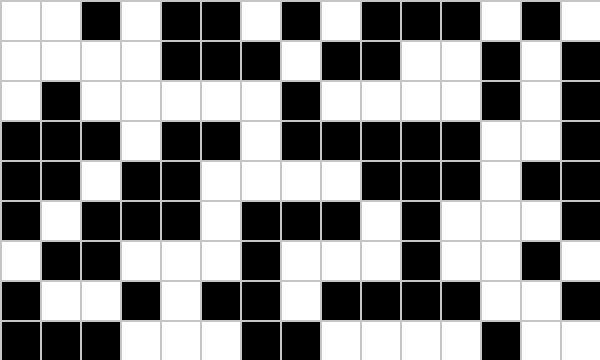[["white", "white", "black", "white", "black", "black", "white", "black", "white", "black", "black", "black", "white", "black", "white"], ["white", "white", "white", "white", "black", "black", "black", "white", "black", "black", "white", "white", "black", "white", "black"], ["white", "black", "white", "white", "white", "white", "white", "black", "white", "white", "white", "white", "black", "white", "black"], ["black", "black", "black", "white", "black", "black", "white", "black", "black", "black", "black", "black", "white", "white", "black"], ["black", "black", "white", "black", "black", "white", "white", "white", "white", "black", "black", "black", "white", "black", "black"], ["black", "white", "black", "black", "black", "white", "black", "black", "black", "white", "black", "white", "white", "white", "black"], ["white", "black", "black", "white", "white", "white", "black", "white", "white", "white", "black", "white", "white", "black", "white"], ["black", "white", "white", "black", "white", "black", "black", "white", "black", "black", "black", "black", "white", "white", "black"], ["black", "black", "black", "white", "white", "white", "black", "black", "white", "white", "white", "white", "black", "white", "white"]]